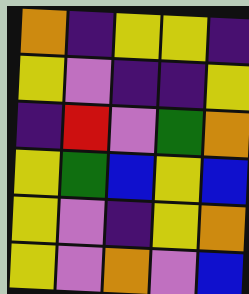[["orange", "indigo", "yellow", "yellow", "indigo"], ["yellow", "violet", "indigo", "indigo", "yellow"], ["indigo", "red", "violet", "green", "orange"], ["yellow", "green", "blue", "yellow", "blue"], ["yellow", "violet", "indigo", "yellow", "orange"], ["yellow", "violet", "orange", "violet", "blue"]]